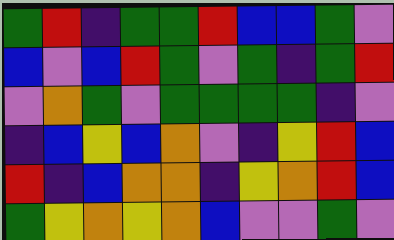[["green", "red", "indigo", "green", "green", "red", "blue", "blue", "green", "violet"], ["blue", "violet", "blue", "red", "green", "violet", "green", "indigo", "green", "red"], ["violet", "orange", "green", "violet", "green", "green", "green", "green", "indigo", "violet"], ["indigo", "blue", "yellow", "blue", "orange", "violet", "indigo", "yellow", "red", "blue"], ["red", "indigo", "blue", "orange", "orange", "indigo", "yellow", "orange", "red", "blue"], ["green", "yellow", "orange", "yellow", "orange", "blue", "violet", "violet", "green", "violet"]]